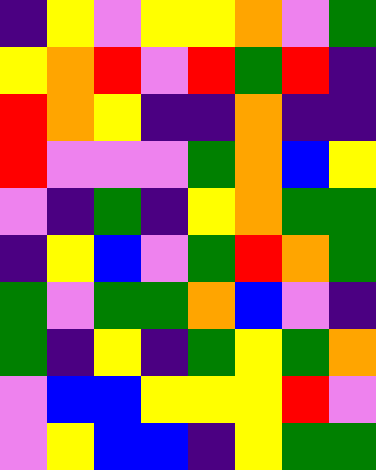[["indigo", "yellow", "violet", "yellow", "yellow", "orange", "violet", "green"], ["yellow", "orange", "red", "violet", "red", "green", "red", "indigo"], ["red", "orange", "yellow", "indigo", "indigo", "orange", "indigo", "indigo"], ["red", "violet", "violet", "violet", "green", "orange", "blue", "yellow"], ["violet", "indigo", "green", "indigo", "yellow", "orange", "green", "green"], ["indigo", "yellow", "blue", "violet", "green", "red", "orange", "green"], ["green", "violet", "green", "green", "orange", "blue", "violet", "indigo"], ["green", "indigo", "yellow", "indigo", "green", "yellow", "green", "orange"], ["violet", "blue", "blue", "yellow", "yellow", "yellow", "red", "violet"], ["violet", "yellow", "blue", "blue", "indigo", "yellow", "green", "green"]]